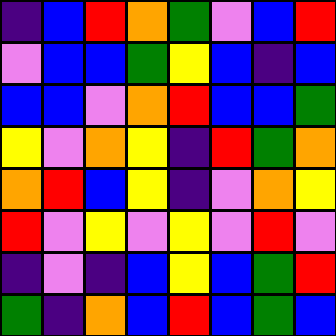[["indigo", "blue", "red", "orange", "green", "violet", "blue", "red"], ["violet", "blue", "blue", "green", "yellow", "blue", "indigo", "blue"], ["blue", "blue", "violet", "orange", "red", "blue", "blue", "green"], ["yellow", "violet", "orange", "yellow", "indigo", "red", "green", "orange"], ["orange", "red", "blue", "yellow", "indigo", "violet", "orange", "yellow"], ["red", "violet", "yellow", "violet", "yellow", "violet", "red", "violet"], ["indigo", "violet", "indigo", "blue", "yellow", "blue", "green", "red"], ["green", "indigo", "orange", "blue", "red", "blue", "green", "blue"]]